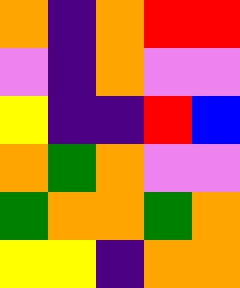[["orange", "indigo", "orange", "red", "red"], ["violet", "indigo", "orange", "violet", "violet"], ["yellow", "indigo", "indigo", "red", "blue"], ["orange", "green", "orange", "violet", "violet"], ["green", "orange", "orange", "green", "orange"], ["yellow", "yellow", "indigo", "orange", "orange"]]